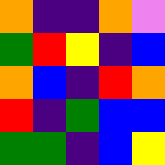[["orange", "indigo", "indigo", "orange", "violet"], ["green", "red", "yellow", "indigo", "blue"], ["orange", "blue", "indigo", "red", "orange"], ["red", "indigo", "green", "blue", "blue"], ["green", "green", "indigo", "blue", "yellow"]]